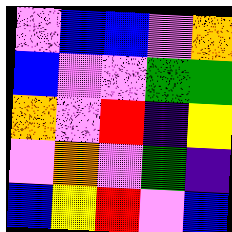[["violet", "blue", "blue", "violet", "orange"], ["blue", "violet", "violet", "green", "green"], ["orange", "violet", "red", "indigo", "yellow"], ["violet", "orange", "violet", "green", "indigo"], ["blue", "yellow", "red", "violet", "blue"]]